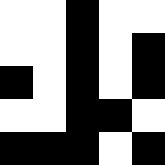[["white", "white", "black", "white", "white"], ["white", "white", "black", "white", "black"], ["black", "white", "black", "white", "black"], ["white", "white", "black", "black", "white"], ["black", "black", "black", "white", "black"]]